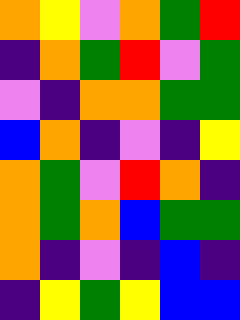[["orange", "yellow", "violet", "orange", "green", "red"], ["indigo", "orange", "green", "red", "violet", "green"], ["violet", "indigo", "orange", "orange", "green", "green"], ["blue", "orange", "indigo", "violet", "indigo", "yellow"], ["orange", "green", "violet", "red", "orange", "indigo"], ["orange", "green", "orange", "blue", "green", "green"], ["orange", "indigo", "violet", "indigo", "blue", "indigo"], ["indigo", "yellow", "green", "yellow", "blue", "blue"]]